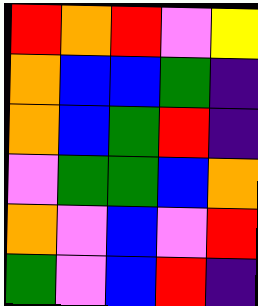[["red", "orange", "red", "violet", "yellow"], ["orange", "blue", "blue", "green", "indigo"], ["orange", "blue", "green", "red", "indigo"], ["violet", "green", "green", "blue", "orange"], ["orange", "violet", "blue", "violet", "red"], ["green", "violet", "blue", "red", "indigo"]]